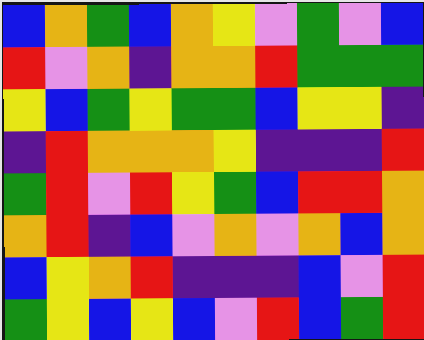[["blue", "orange", "green", "blue", "orange", "yellow", "violet", "green", "violet", "blue"], ["red", "violet", "orange", "indigo", "orange", "orange", "red", "green", "green", "green"], ["yellow", "blue", "green", "yellow", "green", "green", "blue", "yellow", "yellow", "indigo"], ["indigo", "red", "orange", "orange", "orange", "yellow", "indigo", "indigo", "indigo", "red"], ["green", "red", "violet", "red", "yellow", "green", "blue", "red", "red", "orange"], ["orange", "red", "indigo", "blue", "violet", "orange", "violet", "orange", "blue", "orange"], ["blue", "yellow", "orange", "red", "indigo", "indigo", "indigo", "blue", "violet", "red"], ["green", "yellow", "blue", "yellow", "blue", "violet", "red", "blue", "green", "red"]]